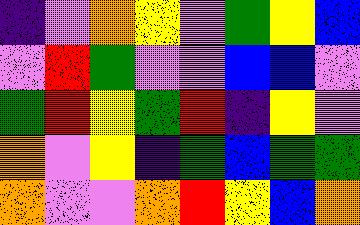[["indigo", "violet", "orange", "yellow", "violet", "green", "yellow", "blue"], ["violet", "red", "green", "violet", "violet", "blue", "blue", "violet"], ["green", "red", "yellow", "green", "red", "indigo", "yellow", "violet"], ["orange", "violet", "yellow", "indigo", "green", "blue", "green", "green"], ["orange", "violet", "violet", "orange", "red", "yellow", "blue", "orange"]]